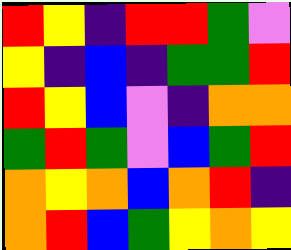[["red", "yellow", "indigo", "red", "red", "green", "violet"], ["yellow", "indigo", "blue", "indigo", "green", "green", "red"], ["red", "yellow", "blue", "violet", "indigo", "orange", "orange"], ["green", "red", "green", "violet", "blue", "green", "red"], ["orange", "yellow", "orange", "blue", "orange", "red", "indigo"], ["orange", "red", "blue", "green", "yellow", "orange", "yellow"]]